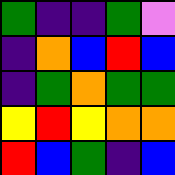[["green", "indigo", "indigo", "green", "violet"], ["indigo", "orange", "blue", "red", "blue"], ["indigo", "green", "orange", "green", "green"], ["yellow", "red", "yellow", "orange", "orange"], ["red", "blue", "green", "indigo", "blue"]]